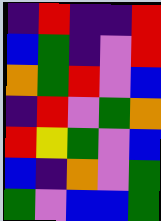[["indigo", "red", "indigo", "indigo", "red"], ["blue", "green", "indigo", "violet", "red"], ["orange", "green", "red", "violet", "blue"], ["indigo", "red", "violet", "green", "orange"], ["red", "yellow", "green", "violet", "blue"], ["blue", "indigo", "orange", "violet", "green"], ["green", "violet", "blue", "blue", "green"]]